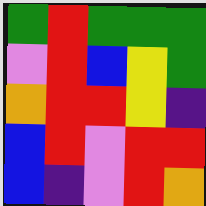[["green", "red", "green", "green", "green"], ["violet", "red", "blue", "yellow", "green"], ["orange", "red", "red", "yellow", "indigo"], ["blue", "red", "violet", "red", "red"], ["blue", "indigo", "violet", "red", "orange"]]